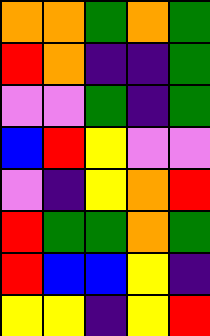[["orange", "orange", "green", "orange", "green"], ["red", "orange", "indigo", "indigo", "green"], ["violet", "violet", "green", "indigo", "green"], ["blue", "red", "yellow", "violet", "violet"], ["violet", "indigo", "yellow", "orange", "red"], ["red", "green", "green", "orange", "green"], ["red", "blue", "blue", "yellow", "indigo"], ["yellow", "yellow", "indigo", "yellow", "red"]]